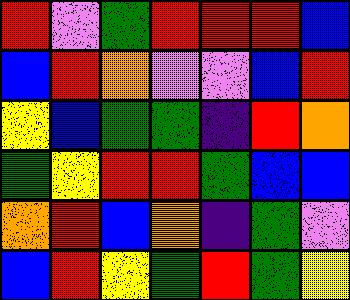[["red", "violet", "green", "red", "red", "red", "blue"], ["blue", "red", "orange", "violet", "violet", "blue", "red"], ["yellow", "blue", "green", "green", "indigo", "red", "orange"], ["green", "yellow", "red", "red", "green", "blue", "blue"], ["orange", "red", "blue", "orange", "indigo", "green", "violet"], ["blue", "red", "yellow", "green", "red", "green", "yellow"]]